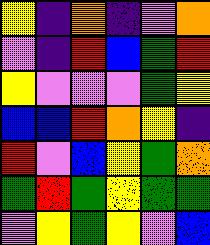[["yellow", "indigo", "orange", "indigo", "violet", "orange"], ["violet", "indigo", "red", "blue", "green", "red"], ["yellow", "violet", "violet", "violet", "green", "yellow"], ["blue", "blue", "red", "orange", "yellow", "indigo"], ["red", "violet", "blue", "yellow", "green", "orange"], ["green", "red", "green", "yellow", "green", "green"], ["violet", "yellow", "green", "yellow", "violet", "blue"]]